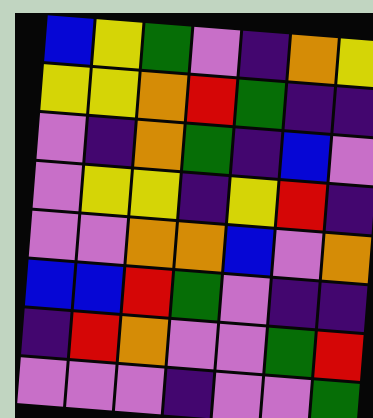[["blue", "yellow", "green", "violet", "indigo", "orange", "yellow"], ["yellow", "yellow", "orange", "red", "green", "indigo", "indigo"], ["violet", "indigo", "orange", "green", "indigo", "blue", "violet"], ["violet", "yellow", "yellow", "indigo", "yellow", "red", "indigo"], ["violet", "violet", "orange", "orange", "blue", "violet", "orange"], ["blue", "blue", "red", "green", "violet", "indigo", "indigo"], ["indigo", "red", "orange", "violet", "violet", "green", "red"], ["violet", "violet", "violet", "indigo", "violet", "violet", "green"]]